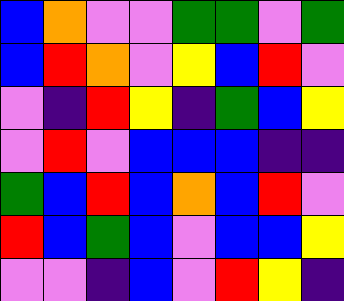[["blue", "orange", "violet", "violet", "green", "green", "violet", "green"], ["blue", "red", "orange", "violet", "yellow", "blue", "red", "violet"], ["violet", "indigo", "red", "yellow", "indigo", "green", "blue", "yellow"], ["violet", "red", "violet", "blue", "blue", "blue", "indigo", "indigo"], ["green", "blue", "red", "blue", "orange", "blue", "red", "violet"], ["red", "blue", "green", "blue", "violet", "blue", "blue", "yellow"], ["violet", "violet", "indigo", "blue", "violet", "red", "yellow", "indigo"]]